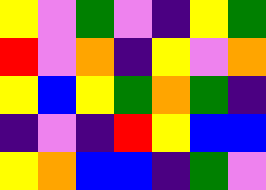[["yellow", "violet", "green", "violet", "indigo", "yellow", "green"], ["red", "violet", "orange", "indigo", "yellow", "violet", "orange"], ["yellow", "blue", "yellow", "green", "orange", "green", "indigo"], ["indigo", "violet", "indigo", "red", "yellow", "blue", "blue"], ["yellow", "orange", "blue", "blue", "indigo", "green", "violet"]]